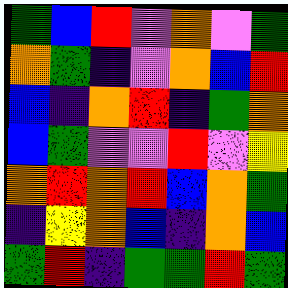[["green", "blue", "red", "violet", "orange", "violet", "green"], ["orange", "green", "indigo", "violet", "orange", "blue", "red"], ["blue", "indigo", "orange", "red", "indigo", "green", "orange"], ["blue", "green", "violet", "violet", "red", "violet", "yellow"], ["orange", "red", "orange", "red", "blue", "orange", "green"], ["indigo", "yellow", "orange", "blue", "indigo", "orange", "blue"], ["green", "red", "indigo", "green", "green", "red", "green"]]